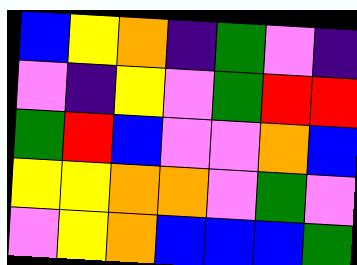[["blue", "yellow", "orange", "indigo", "green", "violet", "indigo"], ["violet", "indigo", "yellow", "violet", "green", "red", "red"], ["green", "red", "blue", "violet", "violet", "orange", "blue"], ["yellow", "yellow", "orange", "orange", "violet", "green", "violet"], ["violet", "yellow", "orange", "blue", "blue", "blue", "green"]]